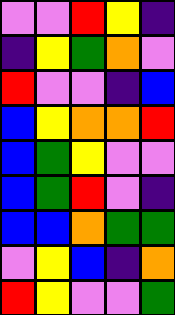[["violet", "violet", "red", "yellow", "indigo"], ["indigo", "yellow", "green", "orange", "violet"], ["red", "violet", "violet", "indigo", "blue"], ["blue", "yellow", "orange", "orange", "red"], ["blue", "green", "yellow", "violet", "violet"], ["blue", "green", "red", "violet", "indigo"], ["blue", "blue", "orange", "green", "green"], ["violet", "yellow", "blue", "indigo", "orange"], ["red", "yellow", "violet", "violet", "green"]]